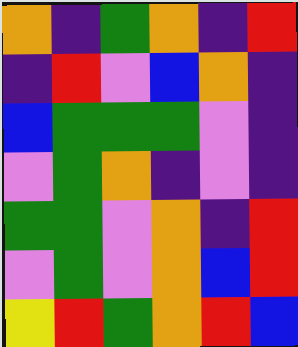[["orange", "indigo", "green", "orange", "indigo", "red"], ["indigo", "red", "violet", "blue", "orange", "indigo"], ["blue", "green", "green", "green", "violet", "indigo"], ["violet", "green", "orange", "indigo", "violet", "indigo"], ["green", "green", "violet", "orange", "indigo", "red"], ["violet", "green", "violet", "orange", "blue", "red"], ["yellow", "red", "green", "orange", "red", "blue"]]